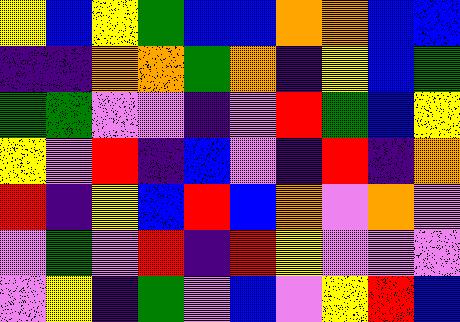[["yellow", "blue", "yellow", "green", "blue", "blue", "orange", "orange", "blue", "blue"], ["indigo", "indigo", "orange", "orange", "green", "orange", "indigo", "yellow", "blue", "green"], ["green", "green", "violet", "violet", "indigo", "violet", "red", "green", "blue", "yellow"], ["yellow", "violet", "red", "indigo", "blue", "violet", "indigo", "red", "indigo", "orange"], ["red", "indigo", "yellow", "blue", "red", "blue", "orange", "violet", "orange", "violet"], ["violet", "green", "violet", "red", "indigo", "red", "yellow", "violet", "violet", "violet"], ["violet", "yellow", "indigo", "green", "violet", "blue", "violet", "yellow", "red", "blue"]]